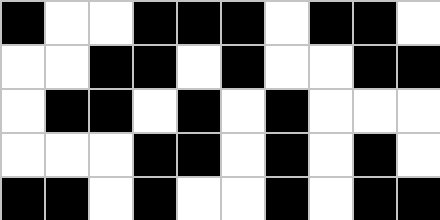[["black", "white", "white", "black", "black", "black", "white", "black", "black", "white"], ["white", "white", "black", "black", "white", "black", "white", "white", "black", "black"], ["white", "black", "black", "white", "black", "white", "black", "white", "white", "white"], ["white", "white", "white", "black", "black", "white", "black", "white", "black", "white"], ["black", "black", "white", "black", "white", "white", "black", "white", "black", "black"]]